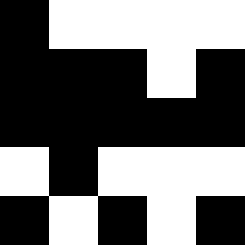[["black", "white", "white", "white", "white"], ["black", "black", "black", "white", "black"], ["black", "black", "black", "black", "black"], ["white", "black", "white", "white", "white"], ["black", "white", "black", "white", "black"]]